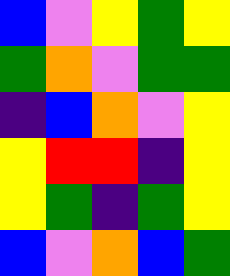[["blue", "violet", "yellow", "green", "yellow"], ["green", "orange", "violet", "green", "green"], ["indigo", "blue", "orange", "violet", "yellow"], ["yellow", "red", "red", "indigo", "yellow"], ["yellow", "green", "indigo", "green", "yellow"], ["blue", "violet", "orange", "blue", "green"]]